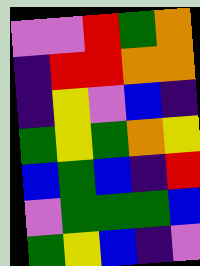[["violet", "violet", "red", "green", "orange"], ["indigo", "red", "red", "orange", "orange"], ["indigo", "yellow", "violet", "blue", "indigo"], ["green", "yellow", "green", "orange", "yellow"], ["blue", "green", "blue", "indigo", "red"], ["violet", "green", "green", "green", "blue"], ["green", "yellow", "blue", "indigo", "violet"]]